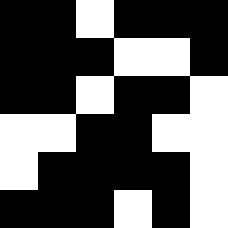[["black", "black", "white", "black", "black", "black"], ["black", "black", "black", "white", "white", "black"], ["black", "black", "white", "black", "black", "white"], ["white", "white", "black", "black", "white", "white"], ["white", "black", "black", "black", "black", "white"], ["black", "black", "black", "white", "black", "white"]]